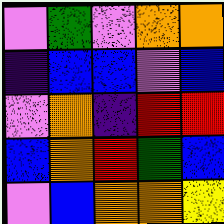[["violet", "green", "violet", "orange", "orange"], ["indigo", "blue", "blue", "violet", "blue"], ["violet", "orange", "indigo", "red", "red"], ["blue", "orange", "red", "green", "blue"], ["violet", "blue", "orange", "orange", "yellow"]]